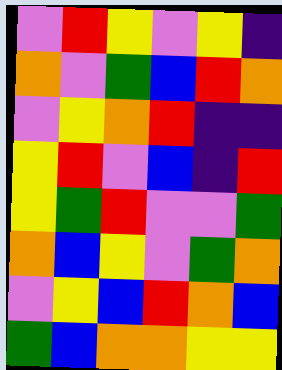[["violet", "red", "yellow", "violet", "yellow", "indigo"], ["orange", "violet", "green", "blue", "red", "orange"], ["violet", "yellow", "orange", "red", "indigo", "indigo"], ["yellow", "red", "violet", "blue", "indigo", "red"], ["yellow", "green", "red", "violet", "violet", "green"], ["orange", "blue", "yellow", "violet", "green", "orange"], ["violet", "yellow", "blue", "red", "orange", "blue"], ["green", "blue", "orange", "orange", "yellow", "yellow"]]